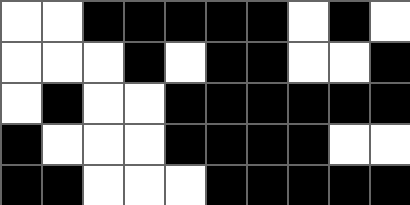[["white", "white", "black", "black", "black", "black", "black", "white", "black", "white"], ["white", "white", "white", "black", "white", "black", "black", "white", "white", "black"], ["white", "black", "white", "white", "black", "black", "black", "black", "black", "black"], ["black", "white", "white", "white", "black", "black", "black", "black", "white", "white"], ["black", "black", "white", "white", "white", "black", "black", "black", "black", "black"]]